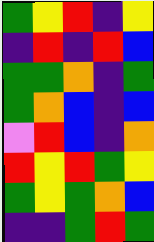[["green", "yellow", "red", "indigo", "yellow"], ["indigo", "red", "indigo", "red", "blue"], ["green", "green", "orange", "indigo", "green"], ["green", "orange", "blue", "indigo", "blue"], ["violet", "red", "blue", "indigo", "orange"], ["red", "yellow", "red", "green", "yellow"], ["green", "yellow", "green", "orange", "blue"], ["indigo", "indigo", "green", "red", "green"]]